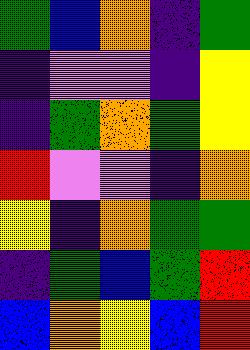[["green", "blue", "orange", "indigo", "green"], ["indigo", "violet", "violet", "indigo", "yellow"], ["indigo", "green", "orange", "green", "yellow"], ["red", "violet", "violet", "indigo", "orange"], ["yellow", "indigo", "orange", "green", "green"], ["indigo", "green", "blue", "green", "red"], ["blue", "orange", "yellow", "blue", "red"]]